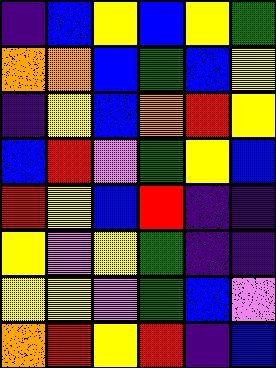[["indigo", "blue", "yellow", "blue", "yellow", "green"], ["orange", "orange", "blue", "green", "blue", "yellow"], ["indigo", "yellow", "blue", "orange", "red", "yellow"], ["blue", "red", "violet", "green", "yellow", "blue"], ["red", "yellow", "blue", "red", "indigo", "indigo"], ["yellow", "violet", "yellow", "green", "indigo", "indigo"], ["yellow", "yellow", "violet", "green", "blue", "violet"], ["orange", "red", "yellow", "red", "indigo", "blue"]]